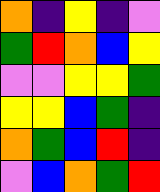[["orange", "indigo", "yellow", "indigo", "violet"], ["green", "red", "orange", "blue", "yellow"], ["violet", "violet", "yellow", "yellow", "green"], ["yellow", "yellow", "blue", "green", "indigo"], ["orange", "green", "blue", "red", "indigo"], ["violet", "blue", "orange", "green", "red"]]